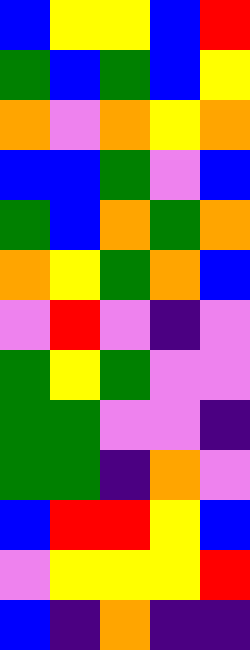[["blue", "yellow", "yellow", "blue", "red"], ["green", "blue", "green", "blue", "yellow"], ["orange", "violet", "orange", "yellow", "orange"], ["blue", "blue", "green", "violet", "blue"], ["green", "blue", "orange", "green", "orange"], ["orange", "yellow", "green", "orange", "blue"], ["violet", "red", "violet", "indigo", "violet"], ["green", "yellow", "green", "violet", "violet"], ["green", "green", "violet", "violet", "indigo"], ["green", "green", "indigo", "orange", "violet"], ["blue", "red", "red", "yellow", "blue"], ["violet", "yellow", "yellow", "yellow", "red"], ["blue", "indigo", "orange", "indigo", "indigo"]]